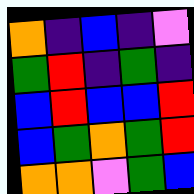[["orange", "indigo", "blue", "indigo", "violet"], ["green", "red", "indigo", "green", "indigo"], ["blue", "red", "blue", "blue", "red"], ["blue", "green", "orange", "green", "red"], ["orange", "orange", "violet", "green", "blue"]]